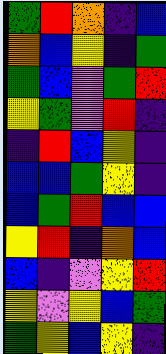[["green", "red", "orange", "indigo", "blue"], ["orange", "blue", "yellow", "indigo", "green"], ["green", "blue", "violet", "green", "red"], ["yellow", "green", "violet", "red", "indigo"], ["indigo", "red", "blue", "yellow", "indigo"], ["blue", "blue", "green", "yellow", "indigo"], ["blue", "green", "red", "blue", "blue"], ["yellow", "red", "indigo", "orange", "blue"], ["blue", "indigo", "violet", "yellow", "red"], ["yellow", "violet", "yellow", "blue", "green"], ["green", "yellow", "blue", "yellow", "indigo"]]